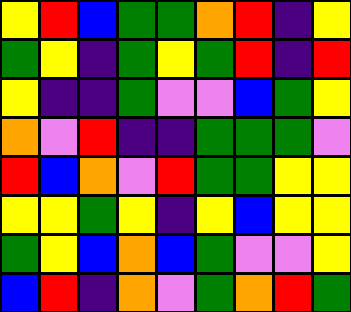[["yellow", "red", "blue", "green", "green", "orange", "red", "indigo", "yellow"], ["green", "yellow", "indigo", "green", "yellow", "green", "red", "indigo", "red"], ["yellow", "indigo", "indigo", "green", "violet", "violet", "blue", "green", "yellow"], ["orange", "violet", "red", "indigo", "indigo", "green", "green", "green", "violet"], ["red", "blue", "orange", "violet", "red", "green", "green", "yellow", "yellow"], ["yellow", "yellow", "green", "yellow", "indigo", "yellow", "blue", "yellow", "yellow"], ["green", "yellow", "blue", "orange", "blue", "green", "violet", "violet", "yellow"], ["blue", "red", "indigo", "orange", "violet", "green", "orange", "red", "green"]]